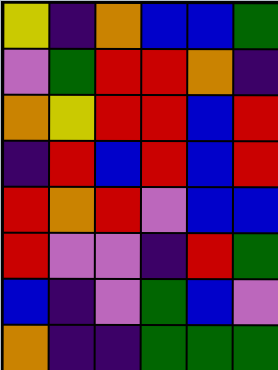[["yellow", "indigo", "orange", "blue", "blue", "green"], ["violet", "green", "red", "red", "orange", "indigo"], ["orange", "yellow", "red", "red", "blue", "red"], ["indigo", "red", "blue", "red", "blue", "red"], ["red", "orange", "red", "violet", "blue", "blue"], ["red", "violet", "violet", "indigo", "red", "green"], ["blue", "indigo", "violet", "green", "blue", "violet"], ["orange", "indigo", "indigo", "green", "green", "green"]]